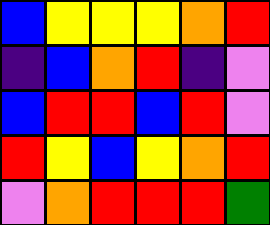[["blue", "yellow", "yellow", "yellow", "orange", "red"], ["indigo", "blue", "orange", "red", "indigo", "violet"], ["blue", "red", "red", "blue", "red", "violet"], ["red", "yellow", "blue", "yellow", "orange", "red"], ["violet", "orange", "red", "red", "red", "green"]]